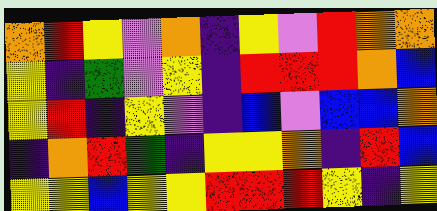[["orange", "red", "yellow", "violet", "orange", "indigo", "yellow", "violet", "red", "orange", "orange"], ["yellow", "indigo", "green", "violet", "yellow", "indigo", "red", "red", "red", "orange", "blue"], ["yellow", "red", "indigo", "yellow", "violet", "indigo", "blue", "violet", "blue", "blue", "orange"], ["indigo", "orange", "red", "green", "indigo", "yellow", "yellow", "orange", "indigo", "red", "blue"], ["yellow", "yellow", "blue", "yellow", "yellow", "red", "red", "red", "yellow", "indigo", "yellow"]]